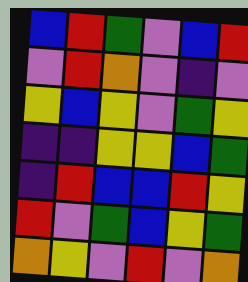[["blue", "red", "green", "violet", "blue", "red"], ["violet", "red", "orange", "violet", "indigo", "violet"], ["yellow", "blue", "yellow", "violet", "green", "yellow"], ["indigo", "indigo", "yellow", "yellow", "blue", "green"], ["indigo", "red", "blue", "blue", "red", "yellow"], ["red", "violet", "green", "blue", "yellow", "green"], ["orange", "yellow", "violet", "red", "violet", "orange"]]